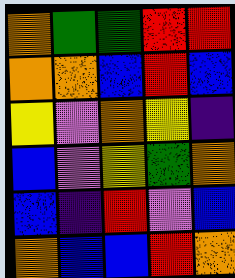[["orange", "green", "green", "red", "red"], ["orange", "orange", "blue", "red", "blue"], ["yellow", "violet", "orange", "yellow", "indigo"], ["blue", "violet", "yellow", "green", "orange"], ["blue", "indigo", "red", "violet", "blue"], ["orange", "blue", "blue", "red", "orange"]]